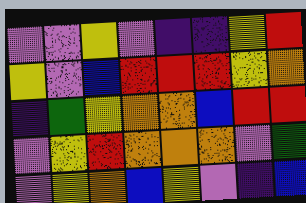[["violet", "violet", "yellow", "violet", "indigo", "indigo", "yellow", "red"], ["yellow", "violet", "blue", "red", "red", "red", "yellow", "orange"], ["indigo", "green", "yellow", "orange", "orange", "blue", "red", "red"], ["violet", "yellow", "red", "orange", "orange", "orange", "violet", "green"], ["violet", "yellow", "orange", "blue", "yellow", "violet", "indigo", "blue"]]